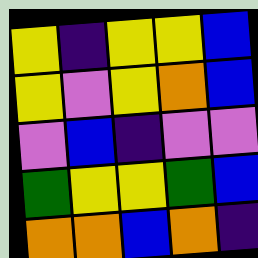[["yellow", "indigo", "yellow", "yellow", "blue"], ["yellow", "violet", "yellow", "orange", "blue"], ["violet", "blue", "indigo", "violet", "violet"], ["green", "yellow", "yellow", "green", "blue"], ["orange", "orange", "blue", "orange", "indigo"]]